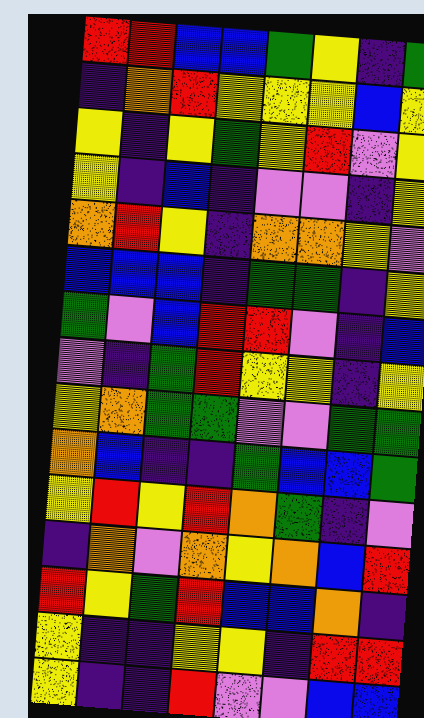[["red", "red", "blue", "blue", "green", "yellow", "indigo", "green"], ["indigo", "orange", "red", "yellow", "yellow", "yellow", "blue", "yellow"], ["yellow", "indigo", "yellow", "green", "yellow", "red", "violet", "yellow"], ["yellow", "indigo", "blue", "indigo", "violet", "violet", "indigo", "yellow"], ["orange", "red", "yellow", "indigo", "orange", "orange", "yellow", "violet"], ["blue", "blue", "blue", "indigo", "green", "green", "indigo", "yellow"], ["green", "violet", "blue", "red", "red", "violet", "indigo", "blue"], ["violet", "indigo", "green", "red", "yellow", "yellow", "indigo", "yellow"], ["yellow", "orange", "green", "green", "violet", "violet", "green", "green"], ["orange", "blue", "indigo", "indigo", "green", "blue", "blue", "green"], ["yellow", "red", "yellow", "red", "orange", "green", "indigo", "violet"], ["indigo", "orange", "violet", "orange", "yellow", "orange", "blue", "red"], ["red", "yellow", "green", "red", "blue", "blue", "orange", "indigo"], ["yellow", "indigo", "indigo", "yellow", "yellow", "indigo", "red", "red"], ["yellow", "indigo", "indigo", "red", "violet", "violet", "blue", "blue"]]